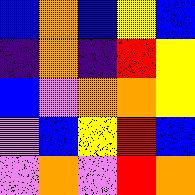[["blue", "orange", "blue", "yellow", "blue"], ["indigo", "orange", "indigo", "red", "yellow"], ["blue", "violet", "orange", "orange", "yellow"], ["violet", "blue", "yellow", "red", "blue"], ["violet", "orange", "violet", "red", "orange"]]